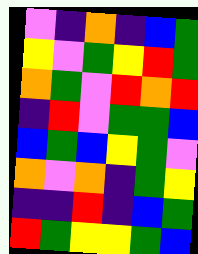[["violet", "indigo", "orange", "indigo", "blue", "green"], ["yellow", "violet", "green", "yellow", "red", "green"], ["orange", "green", "violet", "red", "orange", "red"], ["indigo", "red", "violet", "green", "green", "blue"], ["blue", "green", "blue", "yellow", "green", "violet"], ["orange", "violet", "orange", "indigo", "green", "yellow"], ["indigo", "indigo", "red", "indigo", "blue", "green"], ["red", "green", "yellow", "yellow", "green", "blue"]]